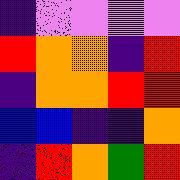[["indigo", "violet", "violet", "violet", "violet"], ["red", "orange", "orange", "indigo", "red"], ["indigo", "orange", "orange", "red", "red"], ["blue", "blue", "indigo", "indigo", "orange"], ["indigo", "red", "orange", "green", "red"]]